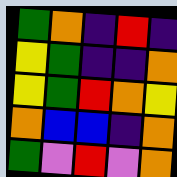[["green", "orange", "indigo", "red", "indigo"], ["yellow", "green", "indigo", "indigo", "orange"], ["yellow", "green", "red", "orange", "yellow"], ["orange", "blue", "blue", "indigo", "orange"], ["green", "violet", "red", "violet", "orange"]]